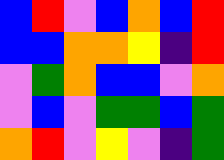[["blue", "red", "violet", "blue", "orange", "blue", "red"], ["blue", "blue", "orange", "orange", "yellow", "indigo", "red"], ["violet", "green", "orange", "blue", "blue", "violet", "orange"], ["violet", "blue", "violet", "green", "green", "blue", "green"], ["orange", "red", "violet", "yellow", "violet", "indigo", "green"]]